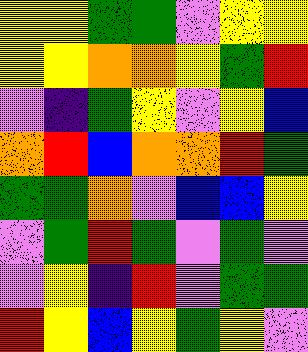[["yellow", "yellow", "green", "green", "violet", "yellow", "yellow"], ["yellow", "yellow", "orange", "orange", "yellow", "green", "red"], ["violet", "indigo", "green", "yellow", "violet", "yellow", "blue"], ["orange", "red", "blue", "orange", "orange", "red", "green"], ["green", "green", "orange", "violet", "blue", "blue", "yellow"], ["violet", "green", "red", "green", "violet", "green", "violet"], ["violet", "yellow", "indigo", "red", "violet", "green", "green"], ["red", "yellow", "blue", "yellow", "green", "yellow", "violet"]]